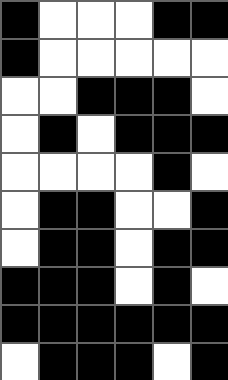[["black", "white", "white", "white", "black", "black"], ["black", "white", "white", "white", "white", "white"], ["white", "white", "black", "black", "black", "white"], ["white", "black", "white", "black", "black", "black"], ["white", "white", "white", "white", "black", "white"], ["white", "black", "black", "white", "white", "black"], ["white", "black", "black", "white", "black", "black"], ["black", "black", "black", "white", "black", "white"], ["black", "black", "black", "black", "black", "black"], ["white", "black", "black", "black", "white", "black"]]